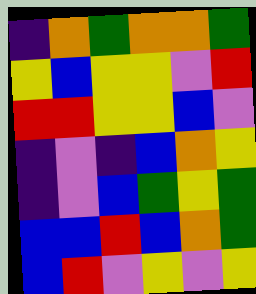[["indigo", "orange", "green", "orange", "orange", "green"], ["yellow", "blue", "yellow", "yellow", "violet", "red"], ["red", "red", "yellow", "yellow", "blue", "violet"], ["indigo", "violet", "indigo", "blue", "orange", "yellow"], ["indigo", "violet", "blue", "green", "yellow", "green"], ["blue", "blue", "red", "blue", "orange", "green"], ["blue", "red", "violet", "yellow", "violet", "yellow"]]